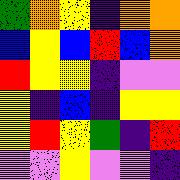[["green", "orange", "yellow", "indigo", "orange", "orange"], ["blue", "yellow", "blue", "red", "blue", "orange"], ["red", "yellow", "yellow", "indigo", "violet", "violet"], ["yellow", "indigo", "blue", "indigo", "yellow", "yellow"], ["yellow", "red", "yellow", "green", "indigo", "red"], ["violet", "violet", "yellow", "violet", "violet", "indigo"]]